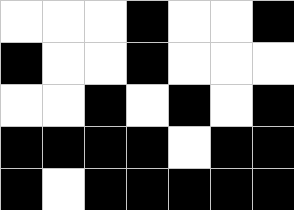[["white", "white", "white", "black", "white", "white", "black"], ["black", "white", "white", "black", "white", "white", "white"], ["white", "white", "black", "white", "black", "white", "black"], ["black", "black", "black", "black", "white", "black", "black"], ["black", "white", "black", "black", "black", "black", "black"]]